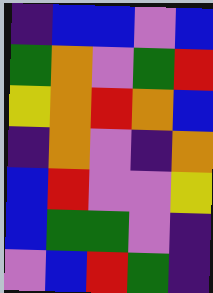[["indigo", "blue", "blue", "violet", "blue"], ["green", "orange", "violet", "green", "red"], ["yellow", "orange", "red", "orange", "blue"], ["indigo", "orange", "violet", "indigo", "orange"], ["blue", "red", "violet", "violet", "yellow"], ["blue", "green", "green", "violet", "indigo"], ["violet", "blue", "red", "green", "indigo"]]